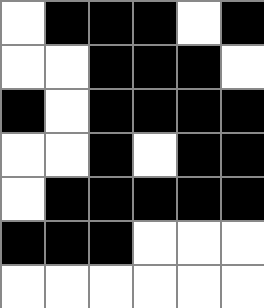[["white", "black", "black", "black", "white", "black"], ["white", "white", "black", "black", "black", "white"], ["black", "white", "black", "black", "black", "black"], ["white", "white", "black", "white", "black", "black"], ["white", "black", "black", "black", "black", "black"], ["black", "black", "black", "white", "white", "white"], ["white", "white", "white", "white", "white", "white"]]